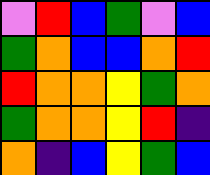[["violet", "red", "blue", "green", "violet", "blue"], ["green", "orange", "blue", "blue", "orange", "red"], ["red", "orange", "orange", "yellow", "green", "orange"], ["green", "orange", "orange", "yellow", "red", "indigo"], ["orange", "indigo", "blue", "yellow", "green", "blue"]]